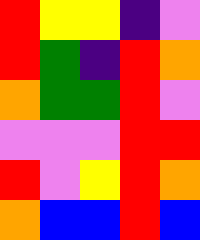[["red", "yellow", "yellow", "indigo", "violet"], ["red", "green", "indigo", "red", "orange"], ["orange", "green", "green", "red", "violet"], ["violet", "violet", "violet", "red", "red"], ["red", "violet", "yellow", "red", "orange"], ["orange", "blue", "blue", "red", "blue"]]